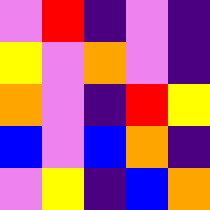[["violet", "red", "indigo", "violet", "indigo"], ["yellow", "violet", "orange", "violet", "indigo"], ["orange", "violet", "indigo", "red", "yellow"], ["blue", "violet", "blue", "orange", "indigo"], ["violet", "yellow", "indigo", "blue", "orange"]]